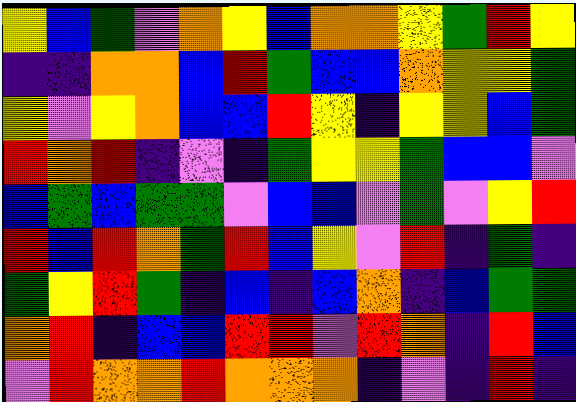[["yellow", "blue", "green", "violet", "orange", "yellow", "blue", "orange", "orange", "yellow", "green", "red", "yellow"], ["indigo", "indigo", "orange", "orange", "blue", "red", "green", "blue", "blue", "orange", "yellow", "yellow", "green"], ["yellow", "violet", "yellow", "orange", "blue", "blue", "red", "yellow", "indigo", "yellow", "yellow", "blue", "green"], ["red", "orange", "red", "indigo", "violet", "indigo", "green", "yellow", "yellow", "green", "blue", "blue", "violet"], ["blue", "green", "blue", "green", "green", "violet", "blue", "blue", "violet", "green", "violet", "yellow", "red"], ["red", "blue", "red", "orange", "green", "red", "blue", "yellow", "violet", "red", "indigo", "green", "indigo"], ["green", "yellow", "red", "green", "indigo", "blue", "indigo", "blue", "orange", "indigo", "blue", "green", "green"], ["orange", "red", "indigo", "blue", "blue", "red", "red", "violet", "red", "orange", "indigo", "red", "blue"], ["violet", "red", "orange", "orange", "red", "orange", "orange", "orange", "indigo", "violet", "indigo", "red", "indigo"]]